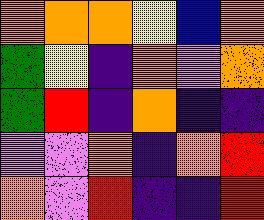[["orange", "orange", "orange", "yellow", "blue", "orange"], ["green", "yellow", "indigo", "orange", "violet", "orange"], ["green", "red", "indigo", "orange", "indigo", "indigo"], ["violet", "violet", "orange", "indigo", "orange", "red"], ["orange", "violet", "red", "indigo", "indigo", "red"]]